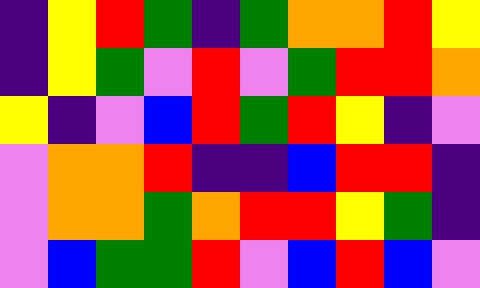[["indigo", "yellow", "red", "green", "indigo", "green", "orange", "orange", "red", "yellow"], ["indigo", "yellow", "green", "violet", "red", "violet", "green", "red", "red", "orange"], ["yellow", "indigo", "violet", "blue", "red", "green", "red", "yellow", "indigo", "violet"], ["violet", "orange", "orange", "red", "indigo", "indigo", "blue", "red", "red", "indigo"], ["violet", "orange", "orange", "green", "orange", "red", "red", "yellow", "green", "indigo"], ["violet", "blue", "green", "green", "red", "violet", "blue", "red", "blue", "violet"]]